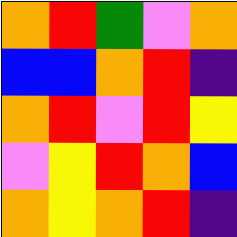[["orange", "red", "green", "violet", "orange"], ["blue", "blue", "orange", "red", "indigo"], ["orange", "red", "violet", "red", "yellow"], ["violet", "yellow", "red", "orange", "blue"], ["orange", "yellow", "orange", "red", "indigo"]]